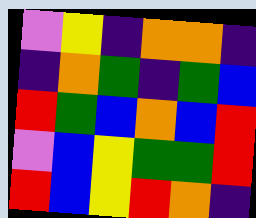[["violet", "yellow", "indigo", "orange", "orange", "indigo"], ["indigo", "orange", "green", "indigo", "green", "blue"], ["red", "green", "blue", "orange", "blue", "red"], ["violet", "blue", "yellow", "green", "green", "red"], ["red", "blue", "yellow", "red", "orange", "indigo"]]